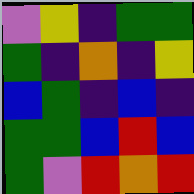[["violet", "yellow", "indigo", "green", "green"], ["green", "indigo", "orange", "indigo", "yellow"], ["blue", "green", "indigo", "blue", "indigo"], ["green", "green", "blue", "red", "blue"], ["green", "violet", "red", "orange", "red"]]